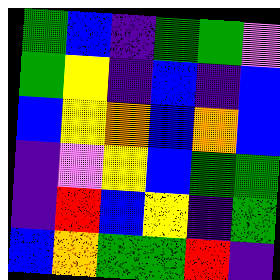[["green", "blue", "indigo", "green", "green", "violet"], ["green", "yellow", "indigo", "blue", "indigo", "blue"], ["blue", "yellow", "orange", "blue", "orange", "blue"], ["indigo", "violet", "yellow", "blue", "green", "green"], ["indigo", "red", "blue", "yellow", "indigo", "green"], ["blue", "orange", "green", "green", "red", "indigo"]]